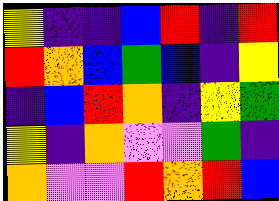[["yellow", "indigo", "indigo", "blue", "red", "indigo", "red"], ["red", "orange", "blue", "green", "blue", "indigo", "yellow"], ["indigo", "blue", "red", "orange", "indigo", "yellow", "green"], ["yellow", "indigo", "orange", "violet", "violet", "green", "indigo"], ["orange", "violet", "violet", "red", "orange", "red", "blue"]]